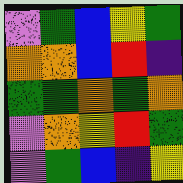[["violet", "green", "blue", "yellow", "green"], ["orange", "orange", "blue", "red", "indigo"], ["green", "green", "orange", "green", "orange"], ["violet", "orange", "yellow", "red", "green"], ["violet", "green", "blue", "indigo", "yellow"]]